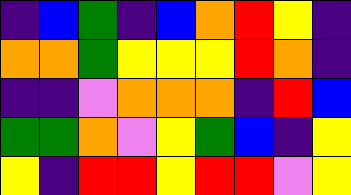[["indigo", "blue", "green", "indigo", "blue", "orange", "red", "yellow", "indigo"], ["orange", "orange", "green", "yellow", "yellow", "yellow", "red", "orange", "indigo"], ["indigo", "indigo", "violet", "orange", "orange", "orange", "indigo", "red", "blue"], ["green", "green", "orange", "violet", "yellow", "green", "blue", "indigo", "yellow"], ["yellow", "indigo", "red", "red", "yellow", "red", "red", "violet", "yellow"]]